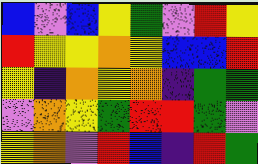[["blue", "violet", "blue", "yellow", "green", "violet", "red", "yellow"], ["red", "yellow", "yellow", "orange", "yellow", "blue", "blue", "red"], ["yellow", "indigo", "orange", "yellow", "orange", "indigo", "green", "green"], ["violet", "orange", "yellow", "green", "red", "red", "green", "violet"], ["yellow", "orange", "violet", "red", "blue", "indigo", "red", "green"]]